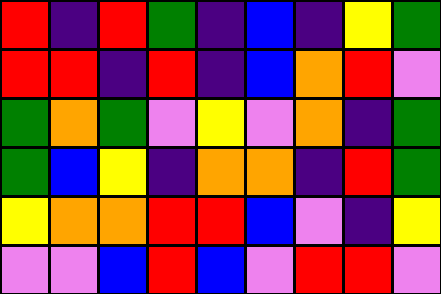[["red", "indigo", "red", "green", "indigo", "blue", "indigo", "yellow", "green"], ["red", "red", "indigo", "red", "indigo", "blue", "orange", "red", "violet"], ["green", "orange", "green", "violet", "yellow", "violet", "orange", "indigo", "green"], ["green", "blue", "yellow", "indigo", "orange", "orange", "indigo", "red", "green"], ["yellow", "orange", "orange", "red", "red", "blue", "violet", "indigo", "yellow"], ["violet", "violet", "blue", "red", "blue", "violet", "red", "red", "violet"]]